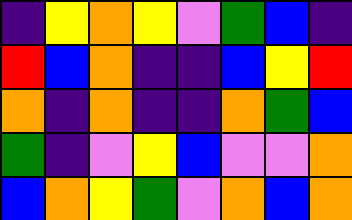[["indigo", "yellow", "orange", "yellow", "violet", "green", "blue", "indigo"], ["red", "blue", "orange", "indigo", "indigo", "blue", "yellow", "red"], ["orange", "indigo", "orange", "indigo", "indigo", "orange", "green", "blue"], ["green", "indigo", "violet", "yellow", "blue", "violet", "violet", "orange"], ["blue", "orange", "yellow", "green", "violet", "orange", "blue", "orange"]]